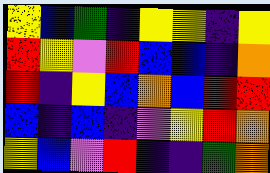[["yellow", "blue", "green", "indigo", "yellow", "yellow", "indigo", "yellow"], ["red", "yellow", "violet", "red", "blue", "blue", "indigo", "orange"], ["red", "indigo", "yellow", "blue", "orange", "blue", "red", "red"], ["blue", "indigo", "blue", "indigo", "violet", "yellow", "red", "orange"], ["yellow", "blue", "violet", "red", "indigo", "indigo", "green", "orange"]]